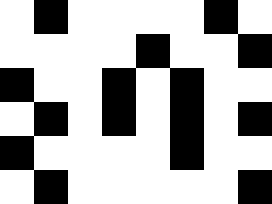[["white", "black", "white", "white", "white", "white", "black", "white"], ["white", "white", "white", "white", "black", "white", "white", "black"], ["black", "white", "white", "black", "white", "black", "white", "white"], ["white", "black", "white", "black", "white", "black", "white", "black"], ["black", "white", "white", "white", "white", "black", "white", "white"], ["white", "black", "white", "white", "white", "white", "white", "black"]]